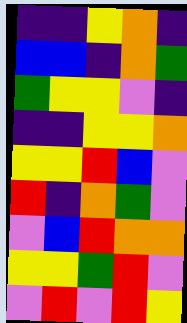[["indigo", "indigo", "yellow", "orange", "indigo"], ["blue", "blue", "indigo", "orange", "green"], ["green", "yellow", "yellow", "violet", "indigo"], ["indigo", "indigo", "yellow", "yellow", "orange"], ["yellow", "yellow", "red", "blue", "violet"], ["red", "indigo", "orange", "green", "violet"], ["violet", "blue", "red", "orange", "orange"], ["yellow", "yellow", "green", "red", "violet"], ["violet", "red", "violet", "red", "yellow"]]